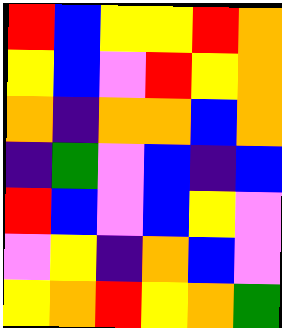[["red", "blue", "yellow", "yellow", "red", "orange"], ["yellow", "blue", "violet", "red", "yellow", "orange"], ["orange", "indigo", "orange", "orange", "blue", "orange"], ["indigo", "green", "violet", "blue", "indigo", "blue"], ["red", "blue", "violet", "blue", "yellow", "violet"], ["violet", "yellow", "indigo", "orange", "blue", "violet"], ["yellow", "orange", "red", "yellow", "orange", "green"]]